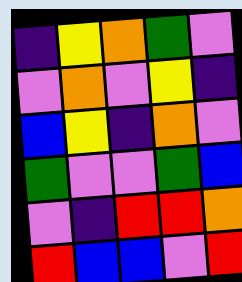[["indigo", "yellow", "orange", "green", "violet"], ["violet", "orange", "violet", "yellow", "indigo"], ["blue", "yellow", "indigo", "orange", "violet"], ["green", "violet", "violet", "green", "blue"], ["violet", "indigo", "red", "red", "orange"], ["red", "blue", "blue", "violet", "red"]]